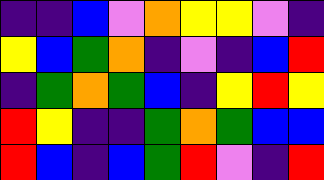[["indigo", "indigo", "blue", "violet", "orange", "yellow", "yellow", "violet", "indigo"], ["yellow", "blue", "green", "orange", "indigo", "violet", "indigo", "blue", "red"], ["indigo", "green", "orange", "green", "blue", "indigo", "yellow", "red", "yellow"], ["red", "yellow", "indigo", "indigo", "green", "orange", "green", "blue", "blue"], ["red", "blue", "indigo", "blue", "green", "red", "violet", "indigo", "red"]]